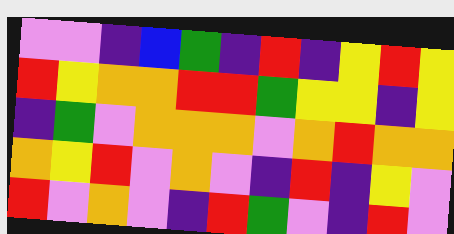[["violet", "violet", "indigo", "blue", "green", "indigo", "red", "indigo", "yellow", "red", "yellow"], ["red", "yellow", "orange", "orange", "red", "red", "green", "yellow", "yellow", "indigo", "yellow"], ["indigo", "green", "violet", "orange", "orange", "orange", "violet", "orange", "red", "orange", "orange"], ["orange", "yellow", "red", "violet", "orange", "violet", "indigo", "red", "indigo", "yellow", "violet"], ["red", "violet", "orange", "violet", "indigo", "red", "green", "violet", "indigo", "red", "violet"]]